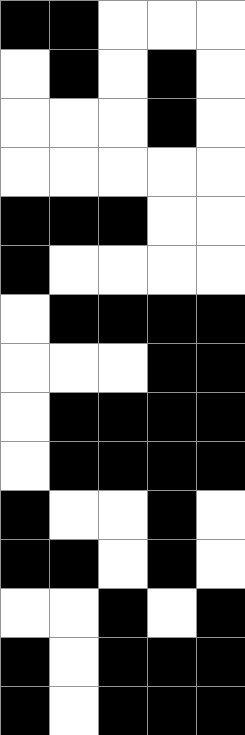[["black", "black", "white", "white", "white"], ["white", "black", "white", "black", "white"], ["white", "white", "white", "black", "white"], ["white", "white", "white", "white", "white"], ["black", "black", "black", "white", "white"], ["black", "white", "white", "white", "white"], ["white", "black", "black", "black", "black"], ["white", "white", "white", "black", "black"], ["white", "black", "black", "black", "black"], ["white", "black", "black", "black", "black"], ["black", "white", "white", "black", "white"], ["black", "black", "white", "black", "white"], ["white", "white", "black", "white", "black"], ["black", "white", "black", "black", "black"], ["black", "white", "black", "black", "black"]]